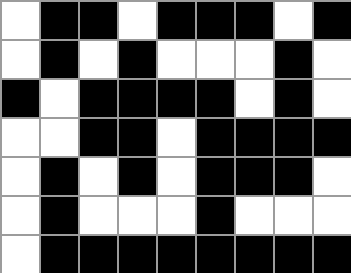[["white", "black", "black", "white", "black", "black", "black", "white", "black"], ["white", "black", "white", "black", "white", "white", "white", "black", "white"], ["black", "white", "black", "black", "black", "black", "white", "black", "white"], ["white", "white", "black", "black", "white", "black", "black", "black", "black"], ["white", "black", "white", "black", "white", "black", "black", "black", "white"], ["white", "black", "white", "white", "white", "black", "white", "white", "white"], ["white", "black", "black", "black", "black", "black", "black", "black", "black"]]